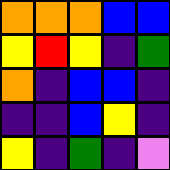[["orange", "orange", "orange", "blue", "blue"], ["yellow", "red", "yellow", "indigo", "green"], ["orange", "indigo", "blue", "blue", "indigo"], ["indigo", "indigo", "blue", "yellow", "indigo"], ["yellow", "indigo", "green", "indigo", "violet"]]